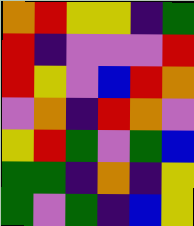[["orange", "red", "yellow", "yellow", "indigo", "green"], ["red", "indigo", "violet", "violet", "violet", "red"], ["red", "yellow", "violet", "blue", "red", "orange"], ["violet", "orange", "indigo", "red", "orange", "violet"], ["yellow", "red", "green", "violet", "green", "blue"], ["green", "green", "indigo", "orange", "indigo", "yellow"], ["green", "violet", "green", "indigo", "blue", "yellow"]]